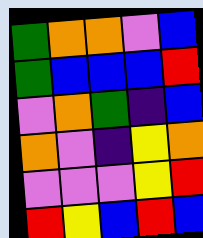[["green", "orange", "orange", "violet", "blue"], ["green", "blue", "blue", "blue", "red"], ["violet", "orange", "green", "indigo", "blue"], ["orange", "violet", "indigo", "yellow", "orange"], ["violet", "violet", "violet", "yellow", "red"], ["red", "yellow", "blue", "red", "blue"]]